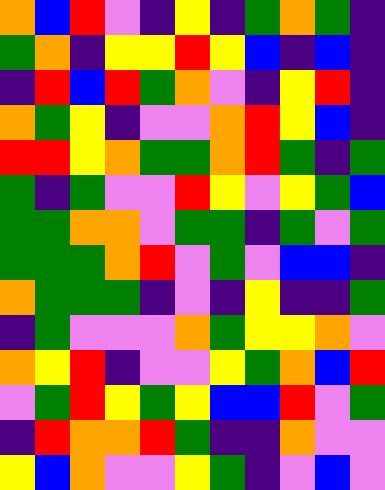[["orange", "blue", "red", "violet", "indigo", "yellow", "indigo", "green", "orange", "green", "indigo"], ["green", "orange", "indigo", "yellow", "yellow", "red", "yellow", "blue", "indigo", "blue", "indigo"], ["indigo", "red", "blue", "red", "green", "orange", "violet", "indigo", "yellow", "red", "indigo"], ["orange", "green", "yellow", "indigo", "violet", "violet", "orange", "red", "yellow", "blue", "indigo"], ["red", "red", "yellow", "orange", "green", "green", "orange", "red", "green", "indigo", "green"], ["green", "indigo", "green", "violet", "violet", "red", "yellow", "violet", "yellow", "green", "blue"], ["green", "green", "orange", "orange", "violet", "green", "green", "indigo", "green", "violet", "green"], ["green", "green", "green", "orange", "red", "violet", "green", "violet", "blue", "blue", "indigo"], ["orange", "green", "green", "green", "indigo", "violet", "indigo", "yellow", "indigo", "indigo", "green"], ["indigo", "green", "violet", "violet", "violet", "orange", "green", "yellow", "yellow", "orange", "violet"], ["orange", "yellow", "red", "indigo", "violet", "violet", "yellow", "green", "orange", "blue", "red"], ["violet", "green", "red", "yellow", "green", "yellow", "blue", "blue", "red", "violet", "green"], ["indigo", "red", "orange", "orange", "red", "green", "indigo", "indigo", "orange", "violet", "violet"], ["yellow", "blue", "orange", "violet", "violet", "yellow", "green", "indigo", "violet", "blue", "violet"]]